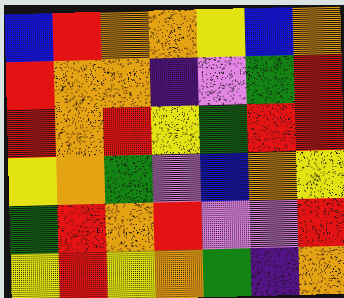[["blue", "red", "orange", "orange", "yellow", "blue", "orange"], ["red", "orange", "orange", "indigo", "violet", "green", "red"], ["red", "orange", "red", "yellow", "green", "red", "red"], ["yellow", "orange", "green", "violet", "blue", "orange", "yellow"], ["green", "red", "orange", "red", "violet", "violet", "red"], ["yellow", "red", "yellow", "orange", "green", "indigo", "orange"]]